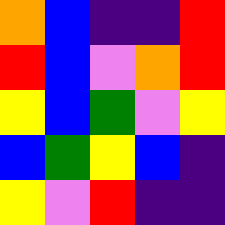[["orange", "blue", "indigo", "indigo", "red"], ["red", "blue", "violet", "orange", "red"], ["yellow", "blue", "green", "violet", "yellow"], ["blue", "green", "yellow", "blue", "indigo"], ["yellow", "violet", "red", "indigo", "indigo"]]